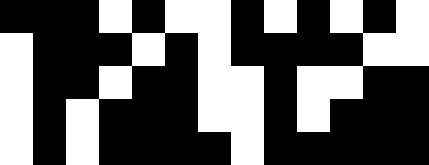[["black", "black", "black", "white", "black", "white", "white", "black", "white", "black", "white", "black", "white"], ["white", "black", "black", "black", "white", "black", "white", "black", "black", "black", "black", "white", "white"], ["white", "black", "black", "white", "black", "black", "white", "white", "black", "white", "white", "black", "black"], ["white", "black", "white", "black", "black", "black", "white", "white", "black", "white", "black", "black", "black"], ["white", "black", "white", "black", "black", "black", "black", "white", "black", "black", "black", "black", "black"]]